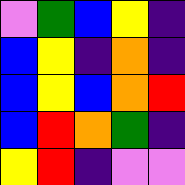[["violet", "green", "blue", "yellow", "indigo"], ["blue", "yellow", "indigo", "orange", "indigo"], ["blue", "yellow", "blue", "orange", "red"], ["blue", "red", "orange", "green", "indigo"], ["yellow", "red", "indigo", "violet", "violet"]]